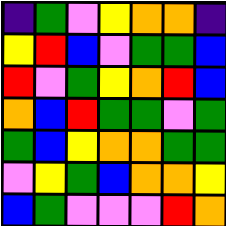[["indigo", "green", "violet", "yellow", "orange", "orange", "indigo"], ["yellow", "red", "blue", "violet", "green", "green", "blue"], ["red", "violet", "green", "yellow", "orange", "red", "blue"], ["orange", "blue", "red", "green", "green", "violet", "green"], ["green", "blue", "yellow", "orange", "orange", "green", "green"], ["violet", "yellow", "green", "blue", "orange", "orange", "yellow"], ["blue", "green", "violet", "violet", "violet", "red", "orange"]]